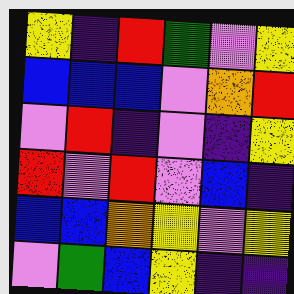[["yellow", "indigo", "red", "green", "violet", "yellow"], ["blue", "blue", "blue", "violet", "orange", "red"], ["violet", "red", "indigo", "violet", "indigo", "yellow"], ["red", "violet", "red", "violet", "blue", "indigo"], ["blue", "blue", "orange", "yellow", "violet", "yellow"], ["violet", "green", "blue", "yellow", "indigo", "indigo"]]